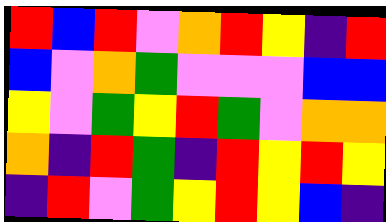[["red", "blue", "red", "violet", "orange", "red", "yellow", "indigo", "red"], ["blue", "violet", "orange", "green", "violet", "violet", "violet", "blue", "blue"], ["yellow", "violet", "green", "yellow", "red", "green", "violet", "orange", "orange"], ["orange", "indigo", "red", "green", "indigo", "red", "yellow", "red", "yellow"], ["indigo", "red", "violet", "green", "yellow", "red", "yellow", "blue", "indigo"]]